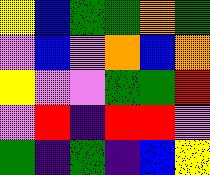[["yellow", "blue", "green", "green", "orange", "green"], ["violet", "blue", "violet", "orange", "blue", "orange"], ["yellow", "violet", "violet", "green", "green", "red"], ["violet", "red", "indigo", "red", "red", "violet"], ["green", "indigo", "green", "indigo", "blue", "yellow"]]